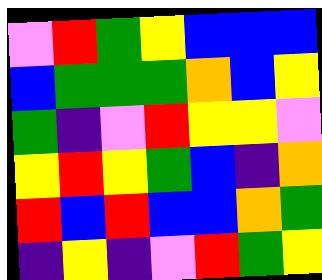[["violet", "red", "green", "yellow", "blue", "blue", "blue"], ["blue", "green", "green", "green", "orange", "blue", "yellow"], ["green", "indigo", "violet", "red", "yellow", "yellow", "violet"], ["yellow", "red", "yellow", "green", "blue", "indigo", "orange"], ["red", "blue", "red", "blue", "blue", "orange", "green"], ["indigo", "yellow", "indigo", "violet", "red", "green", "yellow"]]